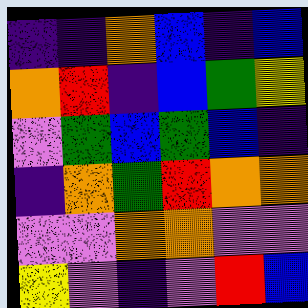[["indigo", "indigo", "orange", "blue", "indigo", "blue"], ["orange", "red", "indigo", "blue", "green", "yellow"], ["violet", "green", "blue", "green", "blue", "indigo"], ["indigo", "orange", "green", "red", "orange", "orange"], ["violet", "violet", "orange", "orange", "violet", "violet"], ["yellow", "violet", "indigo", "violet", "red", "blue"]]